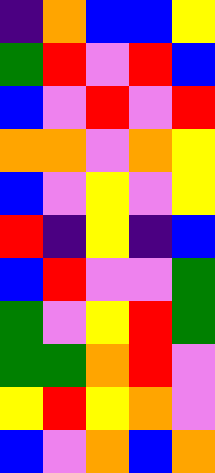[["indigo", "orange", "blue", "blue", "yellow"], ["green", "red", "violet", "red", "blue"], ["blue", "violet", "red", "violet", "red"], ["orange", "orange", "violet", "orange", "yellow"], ["blue", "violet", "yellow", "violet", "yellow"], ["red", "indigo", "yellow", "indigo", "blue"], ["blue", "red", "violet", "violet", "green"], ["green", "violet", "yellow", "red", "green"], ["green", "green", "orange", "red", "violet"], ["yellow", "red", "yellow", "orange", "violet"], ["blue", "violet", "orange", "blue", "orange"]]